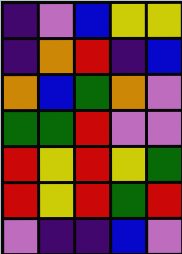[["indigo", "violet", "blue", "yellow", "yellow"], ["indigo", "orange", "red", "indigo", "blue"], ["orange", "blue", "green", "orange", "violet"], ["green", "green", "red", "violet", "violet"], ["red", "yellow", "red", "yellow", "green"], ["red", "yellow", "red", "green", "red"], ["violet", "indigo", "indigo", "blue", "violet"]]